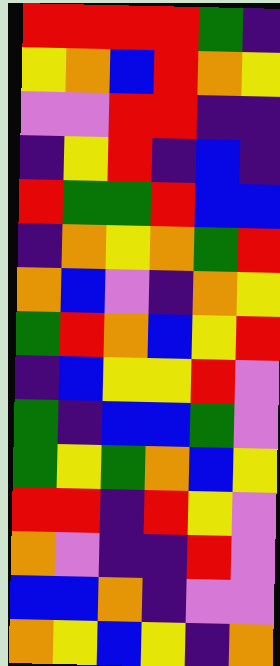[["red", "red", "red", "red", "green", "indigo"], ["yellow", "orange", "blue", "red", "orange", "yellow"], ["violet", "violet", "red", "red", "indigo", "indigo"], ["indigo", "yellow", "red", "indigo", "blue", "indigo"], ["red", "green", "green", "red", "blue", "blue"], ["indigo", "orange", "yellow", "orange", "green", "red"], ["orange", "blue", "violet", "indigo", "orange", "yellow"], ["green", "red", "orange", "blue", "yellow", "red"], ["indigo", "blue", "yellow", "yellow", "red", "violet"], ["green", "indigo", "blue", "blue", "green", "violet"], ["green", "yellow", "green", "orange", "blue", "yellow"], ["red", "red", "indigo", "red", "yellow", "violet"], ["orange", "violet", "indigo", "indigo", "red", "violet"], ["blue", "blue", "orange", "indigo", "violet", "violet"], ["orange", "yellow", "blue", "yellow", "indigo", "orange"]]